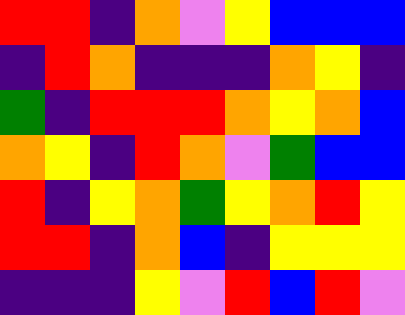[["red", "red", "indigo", "orange", "violet", "yellow", "blue", "blue", "blue"], ["indigo", "red", "orange", "indigo", "indigo", "indigo", "orange", "yellow", "indigo"], ["green", "indigo", "red", "red", "red", "orange", "yellow", "orange", "blue"], ["orange", "yellow", "indigo", "red", "orange", "violet", "green", "blue", "blue"], ["red", "indigo", "yellow", "orange", "green", "yellow", "orange", "red", "yellow"], ["red", "red", "indigo", "orange", "blue", "indigo", "yellow", "yellow", "yellow"], ["indigo", "indigo", "indigo", "yellow", "violet", "red", "blue", "red", "violet"]]